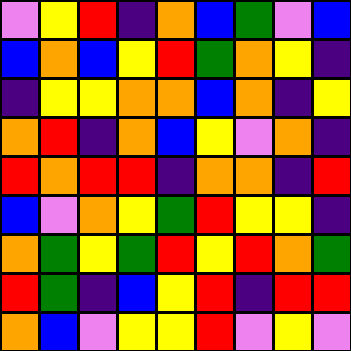[["violet", "yellow", "red", "indigo", "orange", "blue", "green", "violet", "blue"], ["blue", "orange", "blue", "yellow", "red", "green", "orange", "yellow", "indigo"], ["indigo", "yellow", "yellow", "orange", "orange", "blue", "orange", "indigo", "yellow"], ["orange", "red", "indigo", "orange", "blue", "yellow", "violet", "orange", "indigo"], ["red", "orange", "red", "red", "indigo", "orange", "orange", "indigo", "red"], ["blue", "violet", "orange", "yellow", "green", "red", "yellow", "yellow", "indigo"], ["orange", "green", "yellow", "green", "red", "yellow", "red", "orange", "green"], ["red", "green", "indigo", "blue", "yellow", "red", "indigo", "red", "red"], ["orange", "blue", "violet", "yellow", "yellow", "red", "violet", "yellow", "violet"]]